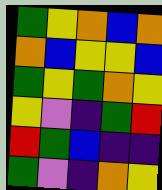[["green", "yellow", "orange", "blue", "orange"], ["orange", "blue", "yellow", "yellow", "blue"], ["green", "yellow", "green", "orange", "yellow"], ["yellow", "violet", "indigo", "green", "red"], ["red", "green", "blue", "indigo", "indigo"], ["green", "violet", "indigo", "orange", "yellow"]]